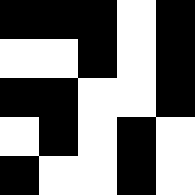[["black", "black", "black", "white", "black"], ["white", "white", "black", "white", "black"], ["black", "black", "white", "white", "black"], ["white", "black", "white", "black", "white"], ["black", "white", "white", "black", "white"]]